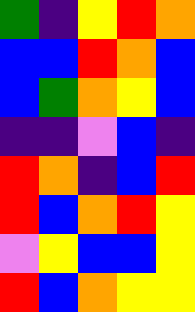[["green", "indigo", "yellow", "red", "orange"], ["blue", "blue", "red", "orange", "blue"], ["blue", "green", "orange", "yellow", "blue"], ["indigo", "indigo", "violet", "blue", "indigo"], ["red", "orange", "indigo", "blue", "red"], ["red", "blue", "orange", "red", "yellow"], ["violet", "yellow", "blue", "blue", "yellow"], ["red", "blue", "orange", "yellow", "yellow"]]